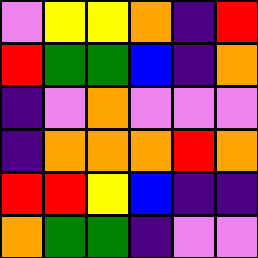[["violet", "yellow", "yellow", "orange", "indigo", "red"], ["red", "green", "green", "blue", "indigo", "orange"], ["indigo", "violet", "orange", "violet", "violet", "violet"], ["indigo", "orange", "orange", "orange", "red", "orange"], ["red", "red", "yellow", "blue", "indigo", "indigo"], ["orange", "green", "green", "indigo", "violet", "violet"]]